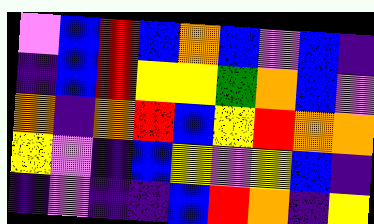[["violet", "blue", "red", "blue", "orange", "blue", "violet", "blue", "indigo"], ["indigo", "blue", "red", "yellow", "yellow", "green", "orange", "blue", "violet"], ["orange", "indigo", "orange", "red", "blue", "yellow", "red", "orange", "orange"], ["yellow", "violet", "indigo", "blue", "yellow", "violet", "yellow", "blue", "indigo"], ["indigo", "violet", "indigo", "indigo", "blue", "red", "orange", "indigo", "yellow"]]